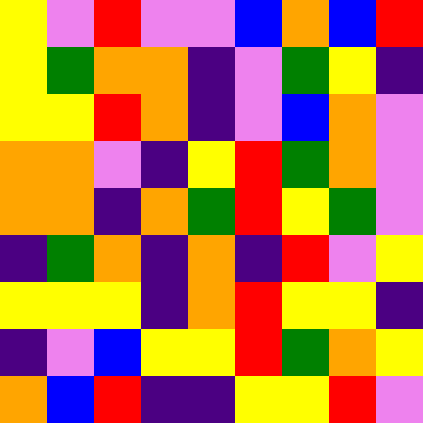[["yellow", "violet", "red", "violet", "violet", "blue", "orange", "blue", "red"], ["yellow", "green", "orange", "orange", "indigo", "violet", "green", "yellow", "indigo"], ["yellow", "yellow", "red", "orange", "indigo", "violet", "blue", "orange", "violet"], ["orange", "orange", "violet", "indigo", "yellow", "red", "green", "orange", "violet"], ["orange", "orange", "indigo", "orange", "green", "red", "yellow", "green", "violet"], ["indigo", "green", "orange", "indigo", "orange", "indigo", "red", "violet", "yellow"], ["yellow", "yellow", "yellow", "indigo", "orange", "red", "yellow", "yellow", "indigo"], ["indigo", "violet", "blue", "yellow", "yellow", "red", "green", "orange", "yellow"], ["orange", "blue", "red", "indigo", "indigo", "yellow", "yellow", "red", "violet"]]